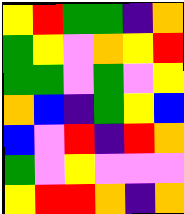[["yellow", "red", "green", "green", "indigo", "orange"], ["green", "yellow", "violet", "orange", "yellow", "red"], ["green", "green", "violet", "green", "violet", "yellow"], ["orange", "blue", "indigo", "green", "yellow", "blue"], ["blue", "violet", "red", "indigo", "red", "orange"], ["green", "violet", "yellow", "violet", "violet", "violet"], ["yellow", "red", "red", "orange", "indigo", "orange"]]